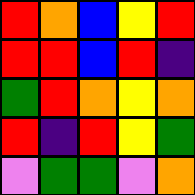[["red", "orange", "blue", "yellow", "red"], ["red", "red", "blue", "red", "indigo"], ["green", "red", "orange", "yellow", "orange"], ["red", "indigo", "red", "yellow", "green"], ["violet", "green", "green", "violet", "orange"]]